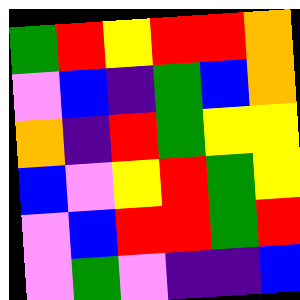[["green", "red", "yellow", "red", "red", "orange"], ["violet", "blue", "indigo", "green", "blue", "orange"], ["orange", "indigo", "red", "green", "yellow", "yellow"], ["blue", "violet", "yellow", "red", "green", "yellow"], ["violet", "blue", "red", "red", "green", "red"], ["violet", "green", "violet", "indigo", "indigo", "blue"]]